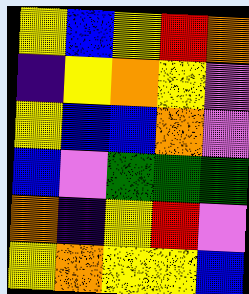[["yellow", "blue", "yellow", "red", "orange"], ["indigo", "yellow", "orange", "yellow", "violet"], ["yellow", "blue", "blue", "orange", "violet"], ["blue", "violet", "green", "green", "green"], ["orange", "indigo", "yellow", "red", "violet"], ["yellow", "orange", "yellow", "yellow", "blue"]]